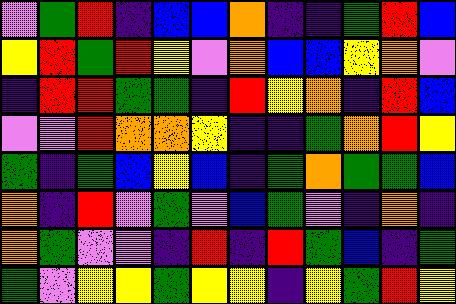[["violet", "green", "red", "indigo", "blue", "blue", "orange", "indigo", "indigo", "green", "red", "blue"], ["yellow", "red", "green", "red", "yellow", "violet", "orange", "blue", "blue", "yellow", "orange", "violet"], ["indigo", "red", "red", "green", "green", "indigo", "red", "yellow", "orange", "indigo", "red", "blue"], ["violet", "violet", "red", "orange", "orange", "yellow", "indigo", "indigo", "green", "orange", "red", "yellow"], ["green", "indigo", "green", "blue", "yellow", "blue", "indigo", "green", "orange", "green", "green", "blue"], ["orange", "indigo", "red", "violet", "green", "violet", "blue", "green", "violet", "indigo", "orange", "indigo"], ["orange", "green", "violet", "violet", "indigo", "red", "indigo", "red", "green", "blue", "indigo", "green"], ["green", "violet", "yellow", "yellow", "green", "yellow", "yellow", "indigo", "yellow", "green", "red", "yellow"]]